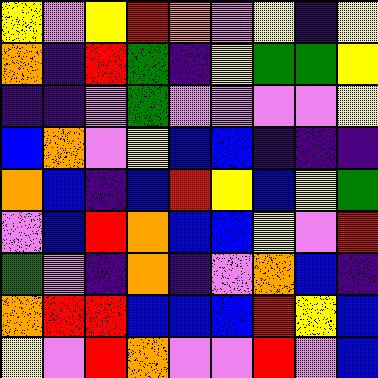[["yellow", "violet", "yellow", "red", "orange", "violet", "yellow", "indigo", "yellow"], ["orange", "indigo", "red", "green", "indigo", "yellow", "green", "green", "yellow"], ["indigo", "indigo", "violet", "green", "violet", "violet", "violet", "violet", "yellow"], ["blue", "orange", "violet", "yellow", "blue", "blue", "indigo", "indigo", "indigo"], ["orange", "blue", "indigo", "blue", "red", "yellow", "blue", "yellow", "green"], ["violet", "blue", "red", "orange", "blue", "blue", "yellow", "violet", "red"], ["green", "violet", "indigo", "orange", "indigo", "violet", "orange", "blue", "indigo"], ["orange", "red", "red", "blue", "blue", "blue", "red", "yellow", "blue"], ["yellow", "violet", "red", "orange", "violet", "violet", "red", "violet", "blue"]]